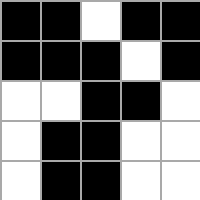[["black", "black", "white", "black", "black"], ["black", "black", "black", "white", "black"], ["white", "white", "black", "black", "white"], ["white", "black", "black", "white", "white"], ["white", "black", "black", "white", "white"]]